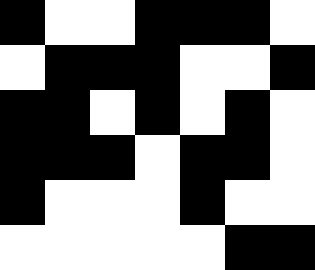[["black", "white", "white", "black", "black", "black", "white"], ["white", "black", "black", "black", "white", "white", "black"], ["black", "black", "white", "black", "white", "black", "white"], ["black", "black", "black", "white", "black", "black", "white"], ["black", "white", "white", "white", "black", "white", "white"], ["white", "white", "white", "white", "white", "black", "black"]]